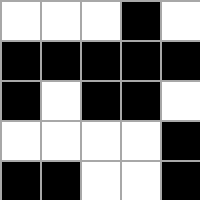[["white", "white", "white", "black", "white"], ["black", "black", "black", "black", "black"], ["black", "white", "black", "black", "white"], ["white", "white", "white", "white", "black"], ["black", "black", "white", "white", "black"]]